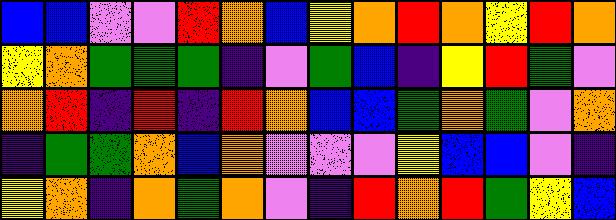[["blue", "blue", "violet", "violet", "red", "orange", "blue", "yellow", "orange", "red", "orange", "yellow", "red", "orange"], ["yellow", "orange", "green", "green", "green", "indigo", "violet", "green", "blue", "indigo", "yellow", "red", "green", "violet"], ["orange", "red", "indigo", "red", "indigo", "red", "orange", "blue", "blue", "green", "orange", "green", "violet", "orange"], ["indigo", "green", "green", "orange", "blue", "orange", "violet", "violet", "violet", "yellow", "blue", "blue", "violet", "indigo"], ["yellow", "orange", "indigo", "orange", "green", "orange", "violet", "indigo", "red", "orange", "red", "green", "yellow", "blue"]]